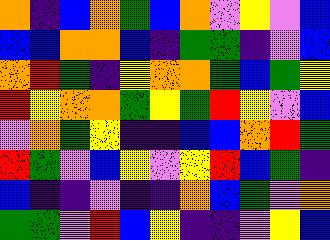[["orange", "indigo", "blue", "orange", "green", "blue", "orange", "violet", "yellow", "violet", "blue"], ["blue", "blue", "orange", "orange", "blue", "indigo", "green", "green", "indigo", "violet", "blue"], ["orange", "red", "green", "indigo", "yellow", "orange", "orange", "green", "blue", "green", "yellow"], ["red", "yellow", "orange", "orange", "green", "yellow", "green", "red", "yellow", "violet", "blue"], ["violet", "orange", "green", "yellow", "indigo", "indigo", "blue", "blue", "orange", "red", "green"], ["red", "green", "violet", "blue", "yellow", "violet", "yellow", "red", "blue", "green", "indigo"], ["blue", "indigo", "indigo", "violet", "indigo", "indigo", "orange", "blue", "green", "violet", "orange"], ["green", "green", "violet", "red", "blue", "yellow", "indigo", "indigo", "violet", "yellow", "blue"]]